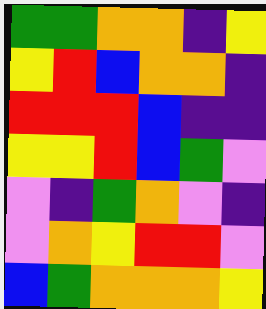[["green", "green", "orange", "orange", "indigo", "yellow"], ["yellow", "red", "blue", "orange", "orange", "indigo"], ["red", "red", "red", "blue", "indigo", "indigo"], ["yellow", "yellow", "red", "blue", "green", "violet"], ["violet", "indigo", "green", "orange", "violet", "indigo"], ["violet", "orange", "yellow", "red", "red", "violet"], ["blue", "green", "orange", "orange", "orange", "yellow"]]